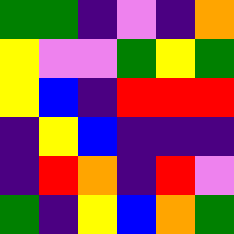[["green", "green", "indigo", "violet", "indigo", "orange"], ["yellow", "violet", "violet", "green", "yellow", "green"], ["yellow", "blue", "indigo", "red", "red", "red"], ["indigo", "yellow", "blue", "indigo", "indigo", "indigo"], ["indigo", "red", "orange", "indigo", "red", "violet"], ["green", "indigo", "yellow", "blue", "orange", "green"]]